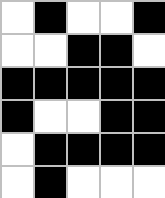[["white", "black", "white", "white", "black"], ["white", "white", "black", "black", "white"], ["black", "black", "black", "black", "black"], ["black", "white", "white", "black", "black"], ["white", "black", "black", "black", "black"], ["white", "black", "white", "white", "white"]]